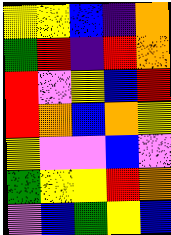[["yellow", "yellow", "blue", "indigo", "orange"], ["green", "red", "indigo", "red", "orange"], ["red", "violet", "yellow", "blue", "red"], ["red", "orange", "blue", "orange", "yellow"], ["yellow", "violet", "violet", "blue", "violet"], ["green", "yellow", "yellow", "red", "orange"], ["violet", "blue", "green", "yellow", "blue"]]